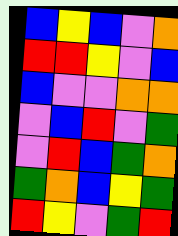[["blue", "yellow", "blue", "violet", "orange"], ["red", "red", "yellow", "violet", "blue"], ["blue", "violet", "violet", "orange", "orange"], ["violet", "blue", "red", "violet", "green"], ["violet", "red", "blue", "green", "orange"], ["green", "orange", "blue", "yellow", "green"], ["red", "yellow", "violet", "green", "red"]]